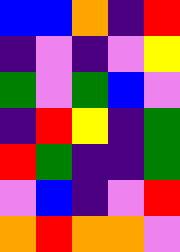[["blue", "blue", "orange", "indigo", "red"], ["indigo", "violet", "indigo", "violet", "yellow"], ["green", "violet", "green", "blue", "violet"], ["indigo", "red", "yellow", "indigo", "green"], ["red", "green", "indigo", "indigo", "green"], ["violet", "blue", "indigo", "violet", "red"], ["orange", "red", "orange", "orange", "violet"]]